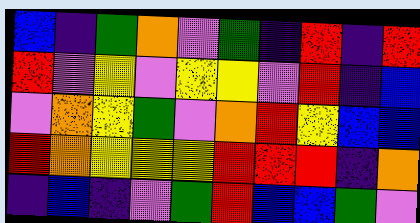[["blue", "indigo", "green", "orange", "violet", "green", "indigo", "red", "indigo", "red"], ["red", "violet", "yellow", "violet", "yellow", "yellow", "violet", "red", "indigo", "blue"], ["violet", "orange", "yellow", "green", "violet", "orange", "red", "yellow", "blue", "blue"], ["red", "orange", "yellow", "yellow", "yellow", "red", "red", "red", "indigo", "orange"], ["indigo", "blue", "indigo", "violet", "green", "red", "blue", "blue", "green", "violet"]]